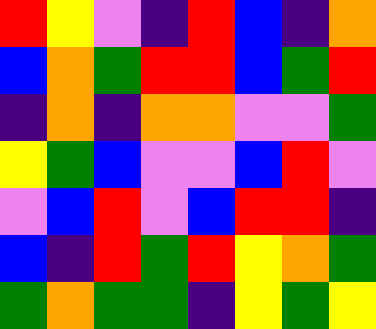[["red", "yellow", "violet", "indigo", "red", "blue", "indigo", "orange"], ["blue", "orange", "green", "red", "red", "blue", "green", "red"], ["indigo", "orange", "indigo", "orange", "orange", "violet", "violet", "green"], ["yellow", "green", "blue", "violet", "violet", "blue", "red", "violet"], ["violet", "blue", "red", "violet", "blue", "red", "red", "indigo"], ["blue", "indigo", "red", "green", "red", "yellow", "orange", "green"], ["green", "orange", "green", "green", "indigo", "yellow", "green", "yellow"]]